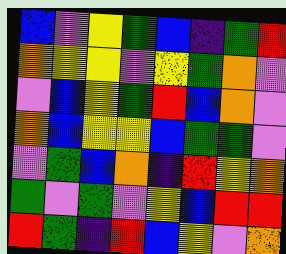[["blue", "violet", "yellow", "green", "blue", "indigo", "green", "red"], ["orange", "yellow", "yellow", "violet", "yellow", "green", "orange", "violet"], ["violet", "blue", "yellow", "green", "red", "blue", "orange", "violet"], ["orange", "blue", "yellow", "yellow", "blue", "green", "green", "violet"], ["violet", "green", "blue", "orange", "indigo", "red", "yellow", "orange"], ["green", "violet", "green", "violet", "yellow", "blue", "red", "red"], ["red", "green", "indigo", "red", "blue", "yellow", "violet", "orange"]]